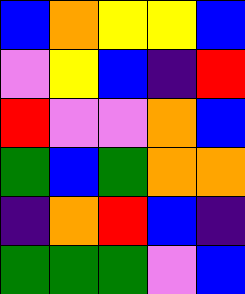[["blue", "orange", "yellow", "yellow", "blue"], ["violet", "yellow", "blue", "indigo", "red"], ["red", "violet", "violet", "orange", "blue"], ["green", "blue", "green", "orange", "orange"], ["indigo", "orange", "red", "blue", "indigo"], ["green", "green", "green", "violet", "blue"]]